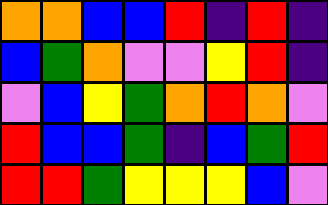[["orange", "orange", "blue", "blue", "red", "indigo", "red", "indigo"], ["blue", "green", "orange", "violet", "violet", "yellow", "red", "indigo"], ["violet", "blue", "yellow", "green", "orange", "red", "orange", "violet"], ["red", "blue", "blue", "green", "indigo", "blue", "green", "red"], ["red", "red", "green", "yellow", "yellow", "yellow", "blue", "violet"]]